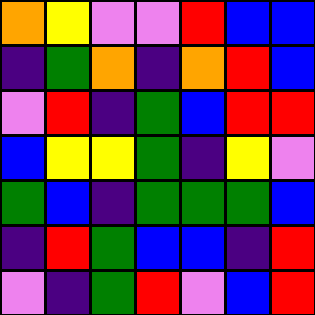[["orange", "yellow", "violet", "violet", "red", "blue", "blue"], ["indigo", "green", "orange", "indigo", "orange", "red", "blue"], ["violet", "red", "indigo", "green", "blue", "red", "red"], ["blue", "yellow", "yellow", "green", "indigo", "yellow", "violet"], ["green", "blue", "indigo", "green", "green", "green", "blue"], ["indigo", "red", "green", "blue", "blue", "indigo", "red"], ["violet", "indigo", "green", "red", "violet", "blue", "red"]]